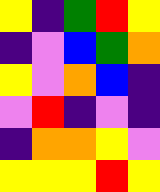[["yellow", "indigo", "green", "red", "yellow"], ["indigo", "violet", "blue", "green", "orange"], ["yellow", "violet", "orange", "blue", "indigo"], ["violet", "red", "indigo", "violet", "indigo"], ["indigo", "orange", "orange", "yellow", "violet"], ["yellow", "yellow", "yellow", "red", "yellow"]]